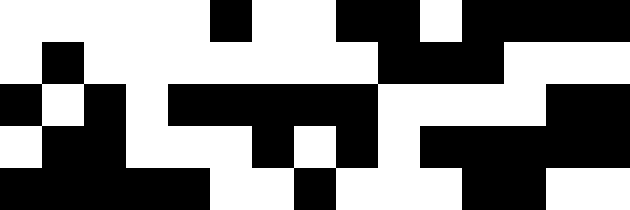[["white", "white", "white", "white", "white", "black", "white", "white", "black", "black", "white", "black", "black", "black", "black"], ["white", "black", "white", "white", "white", "white", "white", "white", "white", "black", "black", "black", "white", "white", "white"], ["black", "white", "black", "white", "black", "black", "black", "black", "black", "white", "white", "white", "white", "black", "black"], ["white", "black", "black", "white", "white", "white", "black", "white", "black", "white", "black", "black", "black", "black", "black"], ["black", "black", "black", "black", "black", "white", "white", "black", "white", "white", "white", "black", "black", "white", "white"]]